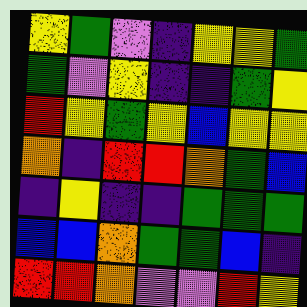[["yellow", "green", "violet", "indigo", "yellow", "yellow", "green"], ["green", "violet", "yellow", "indigo", "indigo", "green", "yellow"], ["red", "yellow", "green", "yellow", "blue", "yellow", "yellow"], ["orange", "indigo", "red", "red", "orange", "green", "blue"], ["indigo", "yellow", "indigo", "indigo", "green", "green", "green"], ["blue", "blue", "orange", "green", "green", "blue", "indigo"], ["red", "red", "orange", "violet", "violet", "red", "yellow"]]